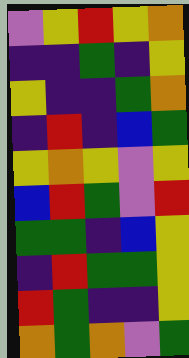[["violet", "yellow", "red", "yellow", "orange"], ["indigo", "indigo", "green", "indigo", "yellow"], ["yellow", "indigo", "indigo", "green", "orange"], ["indigo", "red", "indigo", "blue", "green"], ["yellow", "orange", "yellow", "violet", "yellow"], ["blue", "red", "green", "violet", "red"], ["green", "green", "indigo", "blue", "yellow"], ["indigo", "red", "green", "green", "yellow"], ["red", "green", "indigo", "indigo", "yellow"], ["orange", "green", "orange", "violet", "green"]]